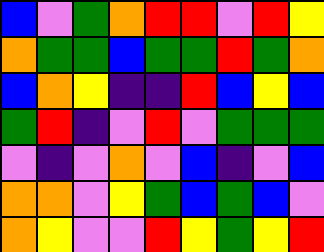[["blue", "violet", "green", "orange", "red", "red", "violet", "red", "yellow"], ["orange", "green", "green", "blue", "green", "green", "red", "green", "orange"], ["blue", "orange", "yellow", "indigo", "indigo", "red", "blue", "yellow", "blue"], ["green", "red", "indigo", "violet", "red", "violet", "green", "green", "green"], ["violet", "indigo", "violet", "orange", "violet", "blue", "indigo", "violet", "blue"], ["orange", "orange", "violet", "yellow", "green", "blue", "green", "blue", "violet"], ["orange", "yellow", "violet", "violet", "red", "yellow", "green", "yellow", "red"]]